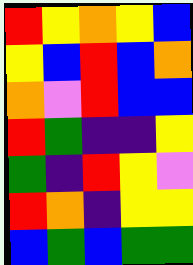[["red", "yellow", "orange", "yellow", "blue"], ["yellow", "blue", "red", "blue", "orange"], ["orange", "violet", "red", "blue", "blue"], ["red", "green", "indigo", "indigo", "yellow"], ["green", "indigo", "red", "yellow", "violet"], ["red", "orange", "indigo", "yellow", "yellow"], ["blue", "green", "blue", "green", "green"]]